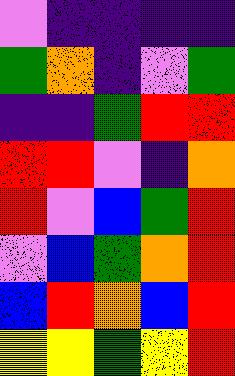[["violet", "indigo", "indigo", "indigo", "indigo"], ["green", "orange", "indigo", "violet", "green"], ["indigo", "indigo", "green", "red", "red"], ["red", "red", "violet", "indigo", "orange"], ["red", "violet", "blue", "green", "red"], ["violet", "blue", "green", "orange", "red"], ["blue", "red", "orange", "blue", "red"], ["yellow", "yellow", "green", "yellow", "red"]]